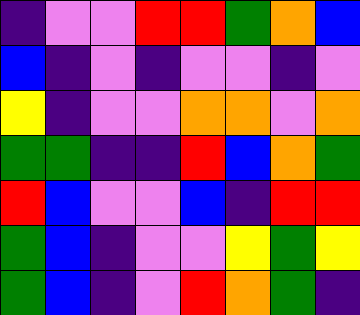[["indigo", "violet", "violet", "red", "red", "green", "orange", "blue"], ["blue", "indigo", "violet", "indigo", "violet", "violet", "indigo", "violet"], ["yellow", "indigo", "violet", "violet", "orange", "orange", "violet", "orange"], ["green", "green", "indigo", "indigo", "red", "blue", "orange", "green"], ["red", "blue", "violet", "violet", "blue", "indigo", "red", "red"], ["green", "blue", "indigo", "violet", "violet", "yellow", "green", "yellow"], ["green", "blue", "indigo", "violet", "red", "orange", "green", "indigo"]]